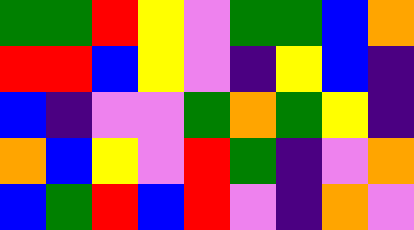[["green", "green", "red", "yellow", "violet", "green", "green", "blue", "orange"], ["red", "red", "blue", "yellow", "violet", "indigo", "yellow", "blue", "indigo"], ["blue", "indigo", "violet", "violet", "green", "orange", "green", "yellow", "indigo"], ["orange", "blue", "yellow", "violet", "red", "green", "indigo", "violet", "orange"], ["blue", "green", "red", "blue", "red", "violet", "indigo", "orange", "violet"]]